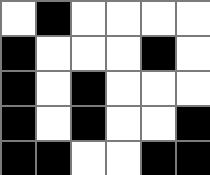[["white", "black", "white", "white", "white", "white"], ["black", "white", "white", "white", "black", "white"], ["black", "white", "black", "white", "white", "white"], ["black", "white", "black", "white", "white", "black"], ["black", "black", "white", "white", "black", "black"]]